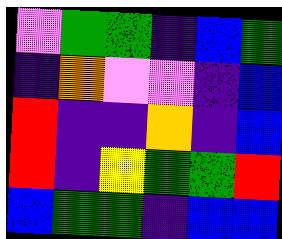[["violet", "green", "green", "indigo", "blue", "green"], ["indigo", "orange", "violet", "violet", "indigo", "blue"], ["red", "indigo", "indigo", "orange", "indigo", "blue"], ["red", "indigo", "yellow", "green", "green", "red"], ["blue", "green", "green", "indigo", "blue", "blue"]]